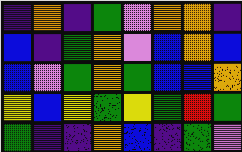[["indigo", "orange", "indigo", "green", "violet", "orange", "orange", "indigo"], ["blue", "indigo", "green", "orange", "violet", "blue", "orange", "blue"], ["blue", "violet", "green", "orange", "green", "blue", "blue", "orange"], ["yellow", "blue", "yellow", "green", "yellow", "green", "red", "green"], ["green", "indigo", "indigo", "orange", "blue", "indigo", "green", "violet"]]